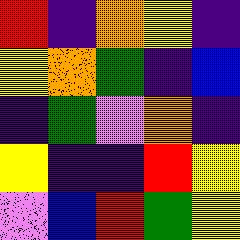[["red", "indigo", "orange", "yellow", "indigo"], ["yellow", "orange", "green", "indigo", "blue"], ["indigo", "green", "violet", "orange", "indigo"], ["yellow", "indigo", "indigo", "red", "yellow"], ["violet", "blue", "red", "green", "yellow"]]